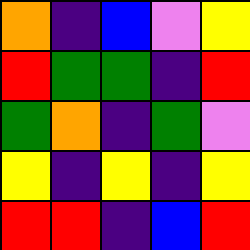[["orange", "indigo", "blue", "violet", "yellow"], ["red", "green", "green", "indigo", "red"], ["green", "orange", "indigo", "green", "violet"], ["yellow", "indigo", "yellow", "indigo", "yellow"], ["red", "red", "indigo", "blue", "red"]]